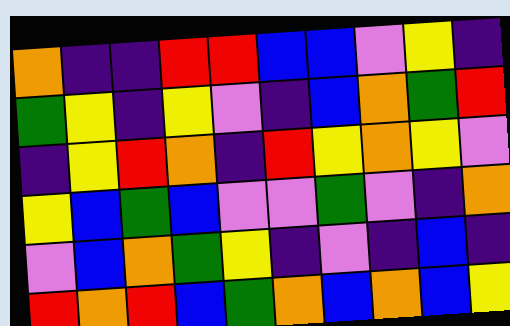[["orange", "indigo", "indigo", "red", "red", "blue", "blue", "violet", "yellow", "indigo"], ["green", "yellow", "indigo", "yellow", "violet", "indigo", "blue", "orange", "green", "red"], ["indigo", "yellow", "red", "orange", "indigo", "red", "yellow", "orange", "yellow", "violet"], ["yellow", "blue", "green", "blue", "violet", "violet", "green", "violet", "indigo", "orange"], ["violet", "blue", "orange", "green", "yellow", "indigo", "violet", "indigo", "blue", "indigo"], ["red", "orange", "red", "blue", "green", "orange", "blue", "orange", "blue", "yellow"]]